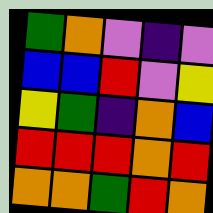[["green", "orange", "violet", "indigo", "violet"], ["blue", "blue", "red", "violet", "yellow"], ["yellow", "green", "indigo", "orange", "blue"], ["red", "red", "red", "orange", "red"], ["orange", "orange", "green", "red", "orange"]]